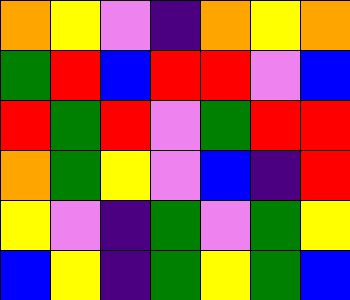[["orange", "yellow", "violet", "indigo", "orange", "yellow", "orange"], ["green", "red", "blue", "red", "red", "violet", "blue"], ["red", "green", "red", "violet", "green", "red", "red"], ["orange", "green", "yellow", "violet", "blue", "indigo", "red"], ["yellow", "violet", "indigo", "green", "violet", "green", "yellow"], ["blue", "yellow", "indigo", "green", "yellow", "green", "blue"]]